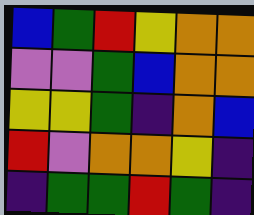[["blue", "green", "red", "yellow", "orange", "orange"], ["violet", "violet", "green", "blue", "orange", "orange"], ["yellow", "yellow", "green", "indigo", "orange", "blue"], ["red", "violet", "orange", "orange", "yellow", "indigo"], ["indigo", "green", "green", "red", "green", "indigo"]]